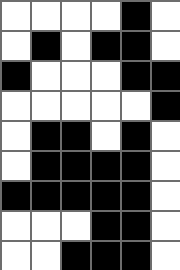[["white", "white", "white", "white", "black", "white"], ["white", "black", "white", "black", "black", "white"], ["black", "white", "white", "white", "black", "black"], ["white", "white", "white", "white", "white", "black"], ["white", "black", "black", "white", "black", "white"], ["white", "black", "black", "black", "black", "white"], ["black", "black", "black", "black", "black", "white"], ["white", "white", "white", "black", "black", "white"], ["white", "white", "black", "black", "black", "white"]]